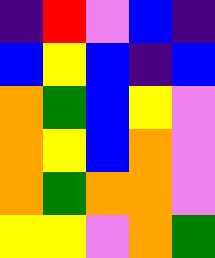[["indigo", "red", "violet", "blue", "indigo"], ["blue", "yellow", "blue", "indigo", "blue"], ["orange", "green", "blue", "yellow", "violet"], ["orange", "yellow", "blue", "orange", "violet"], ["orange", "green", "orange", "orange", "violet"], ["yellow", "yellow", "violet", "orange", "green"]]